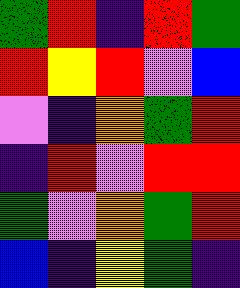[["green", "red", "indigo", "red", "green"], ["red", "yellow", "red", "violet", "blue"], ["violet", "indigo", "orange", "green", "red"], ["indigo", "red", "violet", "red", "red"], ["green", "violet", "orange", "green", "red"], ["blue", "indigo", "yellow", "green", "indigo"]]